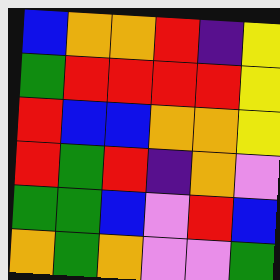[["blue", "orange", "orange", "red", "indigo", "yellow"], ["green", "red", "red", "red", "red", "yellow"], ["red", "blue", "blue", "orange", "orange", "yellow"], ["red", "green", "red", "indigo", "orange", "violet"], ["green", "green", "blue", "violet", "red", "blue"], ["orange", "green", "orange", "violet", "violet", "green"]]